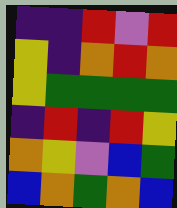[["indigo", "indigo", "red", "violet", "red"], ["yellow", "indigo", "orange", "red", "orange"], ["yellow", "green", "green", "green", "green"], ["indigo", "red", "indigo", "red", "yellow"], ["orange", "yellow", "violet", "blue", "green"], ["blue", "orange", "green", "orange", "blue"]]